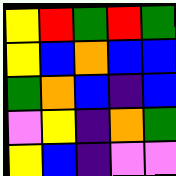[["yellow", "red", "green", "red", "green"], ["yellow", "blue", "orange", "blue", "blue"], ["green", "orange", "blue", "indigo", "blue"], ["violet", "yellow", "indigo", "orange", "green"], ["yellow", "blue", "indigo", "violet", "violet"]]